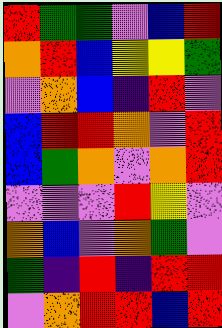[["red", "green", "green", "violet", "blue", "red"], ["orange", "red", "blue", "yellow", "yellow", "green"], ["violet", "orange", "blue", "indigo", "red", "violet"], ["blue", "red", "red", "orange", "violet", "red"], ["blue", "green", "orange", "violet", "orange", "red"], ["violet", "violet", "violet", "red", "yellow", "violet"], ["orange", "blue", "violet", "orange", "green", "violet"], ["green", "indigo", "red", "indigo", "red", "red"], ["violet", "orange", "red", "red", "blue", "red"]]